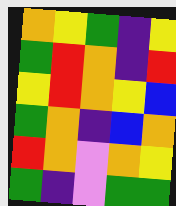[["orange", "yellow", "green", "indigo", "yellow"], ["green", "red", "orange", "indigo", "red"], ["yellow", "red", "orange", "yellow", "blue"], ["green", "orange", "indigo", "blue", "orange"], ["red", "orange", "violet", "orange", "yellow"], ["green", "indigo", "violet", "green", "green"]]